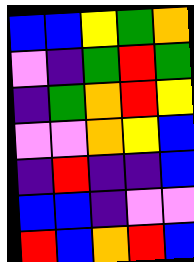[["blue", "blue", "yellow", "green", "orange"], ["violet", "indigo", "green", "red", "green"], ["indigo", "green", "orange", "red", "yellow"], ["violet", "violet", "orange", "yellow", "blue"], ["indigo", "red", "indigo", "indigo", "blue"], ["blue", "blue", "indigo", "violet", "violet"], ["red", "blue", "orange", "red", "blue"]]